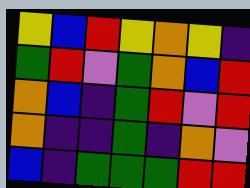[["yellow", "blue", "red", "yellow", "orange", "yellow", "indigo"], ["green", "red", "violet", "green", "orange", "blue", "red"], ["orange", "blue", "indigo", "green", "red", "violet", "red"], ["orange", "indigo", "indigo", "green", "indigo", "orange", "violet"], ["blue", "indigo", "green", "green", "green", "red", "red"]]